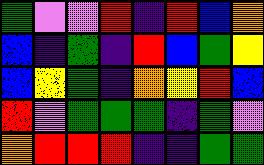[["green", "violet", "violet", "red", "indigo", "red", "blue", "orange"], ["blue", "indigo", "green", "indigo", "red", "blue", "green", "yellow"], ["blue", "yellow", "green", "indigo", "orange", "yellow", "red", "blue"], ["red", "violet", "green", "green", "green", "indigo", "green", "violet"], ["orange", "red", "red", "red", "indigo", "indigo", "green", "green"]]